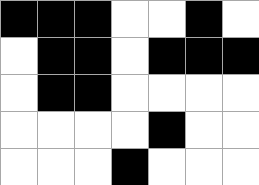[["black", "black", "black", "white", "white", "black", "white"], ["white", "black", "black", "white", "black", "black", "black"], ["white", "black", "black", "white", "white", "white", "white"], ["white", "white", "white", "white", "black", "white", "white"], ["white", "white", "white", "black", "white", "white", "white"]]